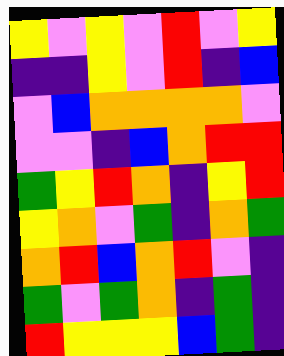[["yellow", "violet", "yellow", "violet", "red", "violet", "yellow"], ["indigo", "indigo", "yellow", "violet", "red", "indigo", "blue"], ["violet", "blue", "orange", "orange", "orange", "orange", "violet"], ["violet", "violet", "indigo", "blue", "orange", "red", "red"], ["green", "yellow", "red", "orange", "indigo", "yellow", "red"], ["yellow", "orange", "violet", "green", "indigo", "orange", "green"], ["orange", "red", "blue", "orange", "red", "violet", "indigo"], ["green", "violet", "green", "orange", "indigo", "green", "indigo"], ["red", "yellow", "yellow", "yellow", "blue", "green", "indigo"]]